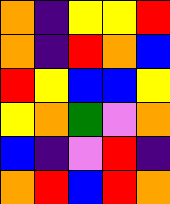[["orange", "indigo", "yellow", "yellow", "red"], ["orange", "indigo", "red", "orange", "blue"], ["red", "yellow", "blue", "blue", "yellow"], ["yellow", "orange", "green", "violet", "orange"], ["blue", "indigo", "violet", "red", "indigo"], ["orange", "red", "blue", "red", "orange"]]